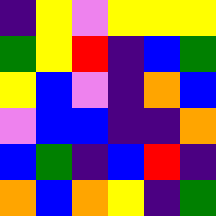[["indigo", "yellow", "violet", "yellow", "yellow", "yellow"], ["green", "yellow", "red", "indigo", "blue", "green"], ["yellow", "blue", "violet", "indigo", "orange", "blue"], ["violet", "blue", "blue", "indigo", "indigo", "orange"], ["blue", "green", "indigo", "blue", "red", "indigo"], ["orange", "blue", "orange", "yellow", "indigo", "green"]]